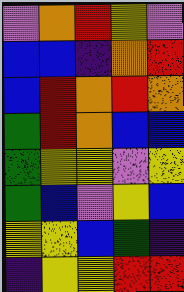[["violet", "orange", "red", "yellow", "violet"], ["blue", "blue", "indigo", "orange", "red"], ["blue", "red", "orange", "red", "orange"], ["green", "red", "orange", "blue", "blue"], ["green", "yellow", "yellow", "violet", "yellow"], ["green", "blue", "violet", "yellow", "blue"], ["yellow", "yellow", "blue", "green", "indigo"], ["indigo", "yellow", "yellow", "red", "red"]]